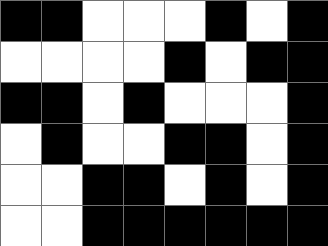[["black", "black", "white", "white", "white", "black", "white", "black"], ["white", "white", "white", "white", "black", "white", "black", "black"], ["black", "black", "white", "black", "white", "white", "white", "black"], ["white", "black", "white", "white", "black", "black", "white", "black"], ["white", "white", "black", "black", "white", "black", "white", "black"], ["white", "white", "black", "black", "black", "black", "black", "black"]]